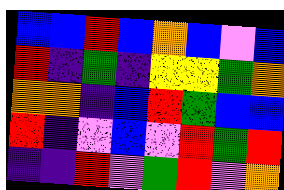[["blue", "blue", "red", "blue", "orange", "blue", "violet", "blue"], ["red", "indigo", "green", "indigo", "yellow", "yellow", "green", "orange"], ["orange", "orange", "indigo", "blue", "red", "green", "blue", "blue"], ["red", "indigo", "violet", "blue", "violet", "red", "green", "red"], ["indigo", "indigo", "red", "violet", "green", "red", "violet", "orange"]]